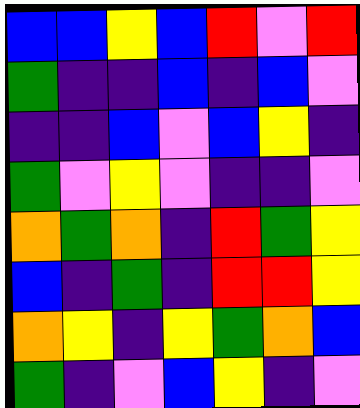[["blue", "blue", "yellow", "blue", "red", "violet", "red"], ["green", "indigo", "indigo", "blue", "indigo", "blue", "violet"], ["indigo", "indigo", "blue", "violet", "blue", "yellow", "indigo"], ["green", "violet", "yellow", "violet", "indigo", "indigo", "violet"], ["orange", "green", "orange", "indigo", "red", "green", "yellow"], ["blue", "indigo", "green", "indigo", "red", "red", "yellow"], ["orange", "yellow", "indigo", "yellow", "green", "orange", "blue"], ["green", "indigo", "violet", "blue", "yellow", "indigo", "violet"]]